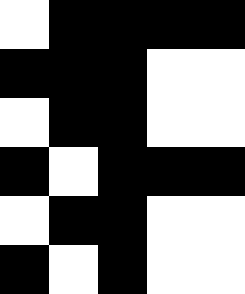[["white", "black", "black", "black", "black"], ["black", "black", "black", "white", "white"], ["white", "black", "black", "white", "white"], ["black", "white", "black", "black", "black"], ["white", "black", "black", "white", "white"], ["black", "white", "black", "white", "white"]]